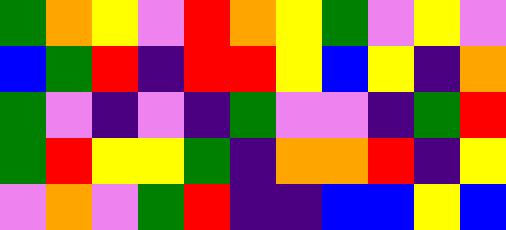[["green", "orange", "yellow", "violet", "red", "orange", "yellow", "green", "violet", "yellow", "violet"], ["blue", "green", "red", "indigo", "red", "red", "yellow", "blue", "yellow", "indigo", "orange"], ["green", "violet", "indigo", "violet", "indigo", "green", "violet", "violet", "indigo", "green", "red"], ["green", "red", "yellow", "yellow", "green", "indigo", "orange", "orange", "red", "indigo", "yellow"], ["violet", "orange", "violet", "green", "red", "indigo", "indigo", "blue", "blue", "yellow", "blue"]]